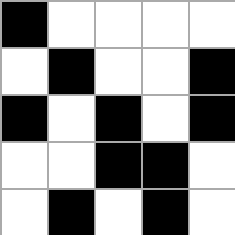[["black", "white", "white", "white", "white"], ["white", "black", "white", "white", "black"], ["black", "white", "black", "white", "black"], ["white", "white", "black", "black", "white"], ["white", "black", "white", "black", "white"]]